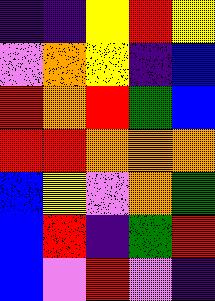[["indigo", "indigo", "yellow", "red", "yellow"], ["violet", "orange", "yellow", "indigo", "blue"], ["red", "orange", "red", "green", "blue"], ["red", "red", "orange", "orange", "orange"], ["blue", "yellow", "violet", "orange", "green"], ["blue", "red", "indigo", "green", "red"], ["blue", "violet", "red", "violet", "indigo"]]